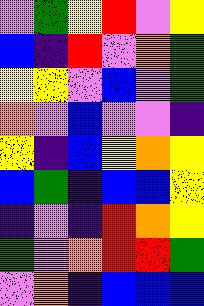[["violet", "green", "yellow", "red", "violet", "yellow"], ["blue", "indigo", "red", "violet", "orange", "green"], ["yellow", "yellow", "violet", "blue", "violet", "green"], ["orange", "violet", "blue", "violet", "violet", "indigo"], ["yellow", "indigo", "blue", "yellow", "orange", "yellow"], ["blue", "green", "indigo", "blue", "blue", "yellow"], ["indigo", "violet", "indigo", "red", "orange", "yellow"], ["green", "violet", "orange", "red", "red", "green"], ["violet", "orange", "indigo", "blue", "blue", "blue"]]